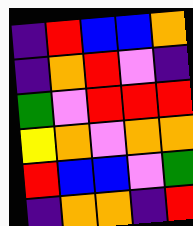[["indigo", "red", "blue", "blue", "orange"], ["indigo", "orange", "red", "violet", "indigo"], ["green", "violet", "red", "red", "red"], ["yellow", "orange", "violet", "orange", "orange"], ["red", "blue", "blue", "violet", "green"], ["indigo", "orange", "orange", "indigo", "red"]]